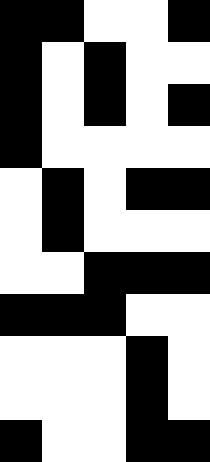[["black", "black", "white", "white", "black"], ["black", "white", "black", "white", "white"], ["black", "white", "black", "white", "black"], ["black", "white", "white", "white", "white"], ["white", "black", "white", "black", "black"], ["white", "black", "white", "white", "white"], ["white", "white", "black", "black", "black"], ["black", "black", "black", "white", "white"], ["white", "white", "white", "black", "white"], ["white", "white", "white", "black", "white"], ["black", "white", "white", "black", "black"]]